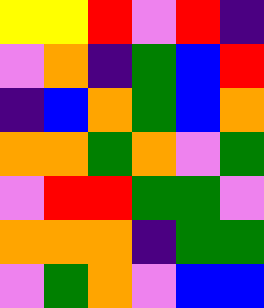[["yellow", "yellow", "red", "violet", "red", "indigo"], ["violet", "orange", "indigo", "green", "blue", "red"], ["indigo", "blue", "orange", "green", "blue", "orange"], ["orange", "orange", "green", "orange", "violet", "green"], ["violet", "red", "red", "green", "green", "violet"], ["orange", "orange", "orange", "indigo", "green", "green"], ["violet", "green", "orange", "violet", "blue", "blue"]]